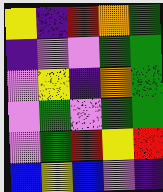[["yellow", "indigo", "red", "orange", "green"], ["indigo", "violet", "violet", "green", "green"], ["violet", "yellow", "indigo", "orange", "green"], ["violet", "green", "violet", "green", "green"], ["violet", "green", "red", "yellow", "red"], ["blue", "yellow", "blue", "violet", "indigo"]]